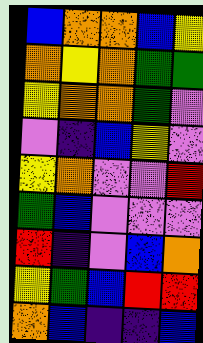[["blue", "orange", "orange", "blue", "yellow"], ["orange", "yellow", "orange", "green", "green"], ["yellow", "orange", "orange", "green", "violet"], ["violet", "indigo", "blue", "yellow", "violet"], ["yellow", "orange", "violet", "violet", "red"], ["green", "blue", "violet", "violet", "violet"], ["red", "indigo", "violet", "blue", "orange"], ["yellow", "green", "blue", "red", "red"], ["orange", "blue", "indigo", "indigo", "blue"]]